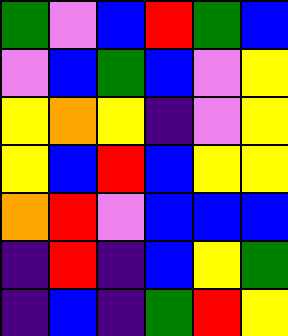[["green", "violet", "blue", "red", "green", "blue"], ["violet", "blue", "green", "blue", "violet", "yellow"], ["yellow", "orange", "yellow", "indigo", "violet", "yellow"], ["yellow", "blue", "red", "blue", "yellow", "yellow"], ["orange", "red", "violet", "blue", "blue", "blue"], ["indigo", "red", "indigo", "blue", "yellow", "green"], ["indigo", "blue", "indigo", "green", "red", "yellow"]]